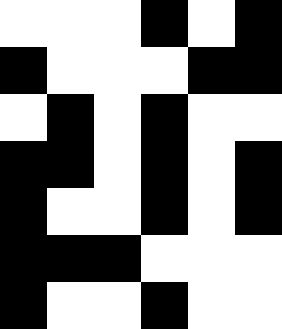[["white", "white", "white", "black", "white", "black"], ["black", "white", "white", "white", "black", "black"], ["white", "black", "white", "black", "white", "white"], ["black", "black", "white", "black", "white", "black"], ["black", "white", "white", "black", "white", "black"], ["black", "black", "black", "white", "white", "white"], ["black", "white", "white", "black", "white", "white"]]